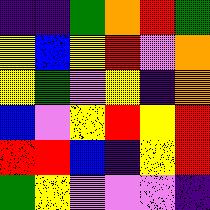[["indigo", "indigo", "green", "orange", "red", "green"], ["yellow", "blue", "yellow", "red", "violet", "orange"], ["yellow", "green", "violet", "yellow", "indigo", "orange"], ["blue", "violet", "yellow", "red", "yellow", "red"], ["red", "red", "blue", "indigo", "yellow", "red"], ["green", "yellow", "violet", "violet", "violet", "indigo"]]